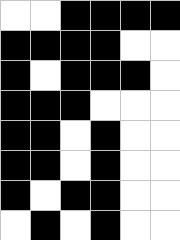[["white", "white", "black", "black", "black", "black"], ["black", "black", "black", "black", "white", "white"], ["black", "white", "black", "black", "black", "white"], ["black", "black", "black", "white", "white", "white"], ["black", "black", "white", "black", "white", "white"], ["black", "black", "white", "black", "white", "white"], ["black", "white", "black", "black", "white", "white"], ["white", "black", "white", "black", "white", "white"]]